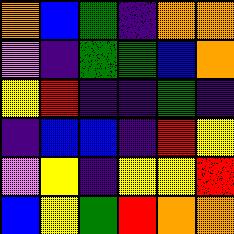[["orange", "blue", "green", "indigo", "orange", "orange"], ["violet", "indigo", "green", "green", "blue", "orange"], ["yellow", "red", "indigo", "indigo", "green", "indigo"], ["indigo", "blue", "blue", "indigo", "red", "yellow"], ["violet", "yellow", "indigo", "yellow", "yellow", "red"], ["blue", "yellow", "green", "red", "orange", "orange"]]